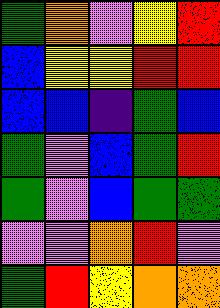[["green", "orange", "violet", "yellow", "red"], ["blue", "yellow", "yellow", "red", "red"], ["blue", "blue", "indigo", "green", "blue"], ["green", "violet", "blue", "green", "red"], ["green", "violet", "blue", "green", "green"], ["violet", "violet", "orange", "red", "violet"], ["green", "red", "yellow", "orange", "orange"]]